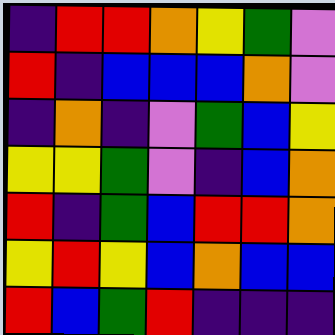[["indigo", "red", "red", "orange", "yellow", "green", "violet"], ["red", "indigo", "blue", "blue", "blue", "orange", "violet"], ["indigo", "orange", "indigo", "violet", "green", "blue", "yellow"], ["yellow", "yellow", "green", "violet", "indigo", "blue", "orange"], ["red", "indigo", "green", "blue", "red", "red", "orange"], ["yellow", "red", "yellow", "blue", "orange", "blue", "blue"], ["red", "blue", "green", "red", "indigo", "indigo", "indigo"]]